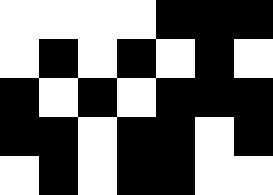[["white", "white", "white", "white", "black", "black", "black"], ["white", "black", "white", "black", "white", "black", "white"], ["black", "white", "black", "white", "black", "black", "black"], ["black", "black", "white", "black", "black", "white", "black"], ["white", "black", "white", "black", "black", "white", "white"]]